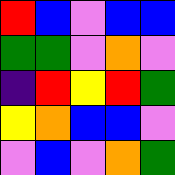[["red", "blue", "violet", "blue", "blue"], ["green", "green", "violet", "orange", "violet"], ["indigo", "red", "yellow", "red", "green"], ["yellow", "orange", "blue", "blue", "violet"], ["violet", "blue", "violet", "orange", "green"]]